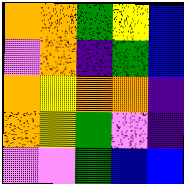[["orange", "orange", "green", "yellow", "blue"], ["violet", "orange", "indigo", "green", "blue"], ["orange", "yellow", "orange", "orange", "indigo"], ["orange", "yellow", "green", "violet", "indigo"], ["violet", "violet", "green", "blue", "blue"]]